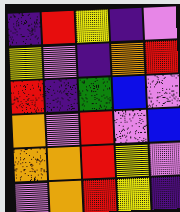[["indigo", "red", "yellow", "indigo", "violet"], ["yellow", "violet", "indigo", "orange", "red"], ["red", "indigo", "green", "blue", "violet"], ["orange", "violet", "red", "violet", "blue"], ["orange", "orange", "red", "yellow", "violet"], ["violet", "orange", "red", "yellow", "indigo"]]